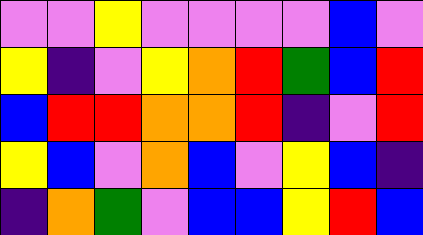[["violet", "violet", "yellow", "violet", "violet", "violet", "violet", "blue", "violet"], ["yellow", "indigo", "violet", "yellow", "orange", "red", "green", "blue", "red"], ["blue", "red", "red", "orange", "orange", "red", "indigo", "violet", "red"], ["yellow", "blue", "violet", "orange", "blue", "violet", "yellow", "blue", "indigo"], ["indigo", "orange", "green", "violet", "blue", "blue", "yellow", "red", "blue"]]